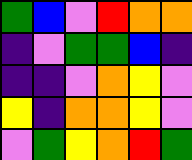[["green", "blue", "violet", "red", "orange", "orange"], ["indigo", "violet", "green", "green", "blue", "indigo"], ["indigo", "indigo", "violet", "orange", "yellow", "violet"], ["yellow", "indigo", "orange", "orange", "yellow", "violet"], ["violet", "green", "yellow", "orange", "red", "green"]]